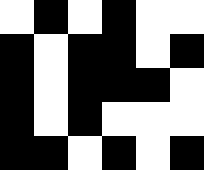[["white", "black", "white", "black", "white", "white"], ["black", "white", "black", "black", "white", "black"], ["black", "white", "black", "black", "black", "white"], ["black", "white", "black", "white", "white", "white"], ["black", "black", "white", "black", "white", "black"]]